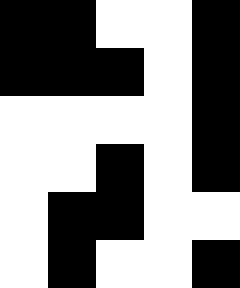[["black", "black", "white", "white", "black"], ["black", "black", "black", "white", "black"], ["white", "white", "white", "white", "black"], ["white", "white", "black", "white", "black"], ["white", "black", "black", "white", "white"], ["white", "black", "white", "white", "black"]]